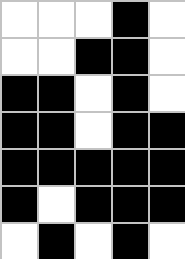[["white", "white", "white", "black", "white"], ["white", "white", "black", "black", "white"], ["black", "black", "white", "black", "white"], ["black", "black", "white", "black", "black"], ["black", "black", "black", "black", "black"], ["black", "white", "black", "black", "black"], ["white", "black", "white", "black", "white"]]